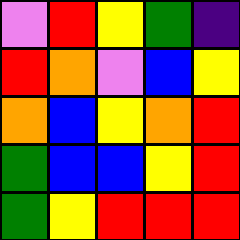[["violet", "red", "yellow", "green", "indigo"], ["red", "orange", "violet", "blue", "yellow"], ["orange", "blue", "yellow", "orange", "red"], ["green", "blue", "blue", "yellow", "red"], ["green", "yellow", "red", "red", "red"]]